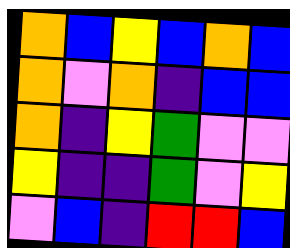[["orange", "blue", "yellow", "blue", "orange", "blue"], ["orange", "violet", "orange", "indigo", "blue", "blue"], ["orange", "indigo", "yellow", "green", "violet", "violet"], ["yellow", "indigo", "indigo", "green", "violet", "yellow"], ["violet", "blue", "indigo", "red", "red", "blue"]]